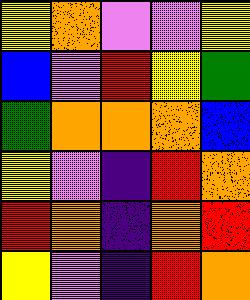[["yellow", "orange", "violet", "violet", "yellow"], ["blue", "violet", "red", "yellow", "green"], ["green", "orange", "orange", "orange", "blue"], ["yellow", "violet", "indigo", "red", "orange"], ["red", "orange", "indigo", "orange", "red"], ["yellow", "violet", "indigo", "red", "orange"]]